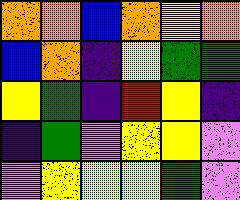[["orange", "orange", "blue", "orange", "yellow", "orange"], ["blue", "orange", "indigo", "yellow", "green", "green"], ["yellow", "green", "indigo", "red", "yellow", "indigo"], ["indigo", "green", "violet", "yellow", "yellow", "violet"], ["violet", "yellow", "yellow", "yellow", "green", "violet"]]